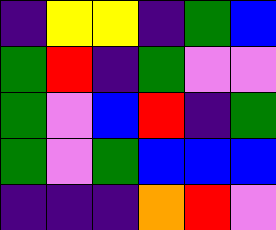[["indigo", "yellow", "yellow", "indigo", "green", "blue"], ["green", "red", "indigo", "green", "violet", "violet"], ["green", "violet", "blue", "red", "indigo", "green"], ["green", "violet", "green", "blue", "blue", "blue"], ["indigo", "indigo", "indigo", "orange", "red", "violet"]]